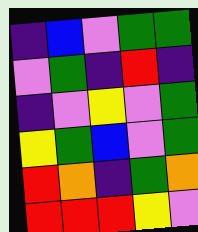[["indigo", "blue", "violet", "green", "green"], ["violet", "green", "indigo", "red", "indigo"], ["indigo", "violet", "yellow", "violet", "green"], ["yellow", "green", "blue", "violet", "green"], ["red", "orange", "indigo", "green", "orange"], ["red", "red", "red", "yellow", "violet"]]